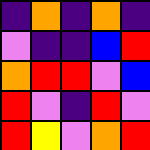[["indigo", "orange", "indigo", "orange", "indigo"], ["violet", "indigo", "indigo", "blue", "red"], ["orange", "red", "red", "violet", "blue"], ["red", "violet", "indigo", "red", "violet"], ["red", "yellow", "violet", "orange", "red"]]